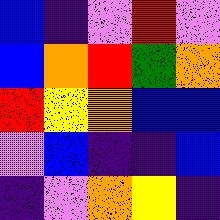[["blue", "indigo", "violet", "red", "violet"], ["blue", "orange", "red", "green", "orange"], ["red", "yellow", "orange", "blue", "blue"], ["violet", "blue", "indigo", "indigo", "blue"], ["indigo", "violet", "orange", "yellow", "indigo"]]